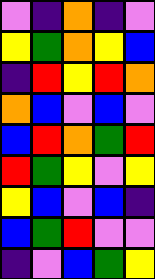[["violet", "indigo", "orange", "indigo", "violet"], ["yellow", "green", "orange", "yellow", "blue"], ["indigo", "red", "yellow", "red", "orange"], ["orange", "blue", "violet", "blue", "violet"], ["blue", "red", "orange", "green", "red"], ["red", "green", "yellow", "violet", "yellow"], ["yellow", "blue", "violet", "blue", "indigo"], ["blue", "green", "red", "violet", "violet"], ["indigo", "violet", "blue", "green", "yellow"]]